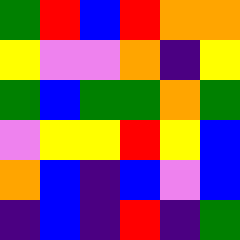[["green", "red", "blue", "red", "orange", "orange"], ["yellow", "violet", "violet", "orange", "indigo", "yellow"], ["green", "blue", "green", "green", "orange", "green"], ["violet", "yellow", "yellow", "red", "yellow", "blue"], ["orange", "blue", "indigo", "blue", "violet", "blue"], ["indigo", "blue", "indigo", "red", "indigo", "green"]]